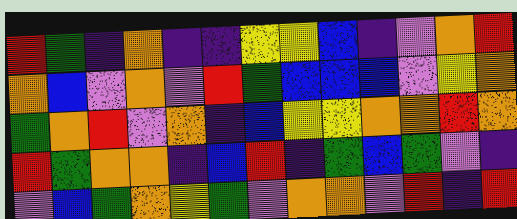[["red", "green", "indigo", "orange", "indigo", "indigo", "yellow", "yellow", "blue", "indigo", "violet", "orange", "red"], ["orange", "blue", "violet", "orange", "violet", "red", "green", "blue", "blue", "blue", "violet", "yellow", "orange"], ["green", "orange", "red", "violet", "orange", "indigo", "blue", "yellow", "yellow", "orange", "orange", "red", "orange"], ["red", "green", "orange", "orange", "indigo", "blue", "red", "indigo", "green", "blue", "green", "violet", "indigo"], ["violet", "blue", "green", "orange", "yellow", "green", "violet", "orange", "orange", "violet", "red", "indigo", "red"]]